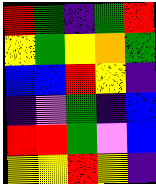[["red", "green", "indigo", "green", "red"], ["yellow", "green", "yellow", "orange", "green"], ["blue", "blue", "red", "yellow", "indigo"], ["indigo", "violet", "green", "indigo", "blue"], ["red", "red", "green", "violet", "blue"], ["yellow", "yellow", "red", "yellow", "indigo"]]